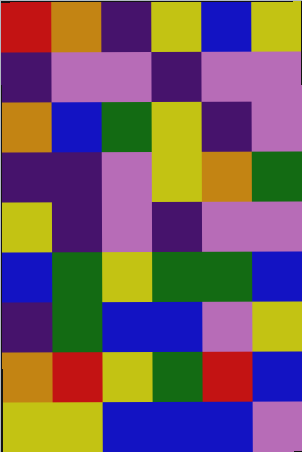[["red", "orange", "indigo", "yellow", "blue", "yellow"], ["indigo", "violet", "violet", "indigo", "violet", "violet"], ["orange", "blue", "green", "yellow", "indigo", "violet"], ["indigo", "indigo", "violet", "yellow", "orange", "green"], ["yellow", "indigo", "violet", "indigo", "violet", "violet"], ["blue", "green", "yellow", "green", "green", "blue"], ["indigo", "green", "blue", "blue", "violet", "yellow"], ["orange", "red", "yellow", "green", "red", "blue"], ["yellow", "yellow", "blue", "blue", "blue", "violet"]]